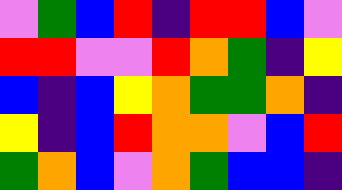[["violet", "green", "blue", "red", "indigo", "red", "red", "blue", "violet"], ["red", "red", "violet", "violet", "red", "orange", "green", "indigo", "yellow"], ["blue", "indigo", "blue", "yellow", "orange", "green", "green", "orange", "indigo"], ["yellow", "indigo", "blue", "red", "orange", "orange", "violet", "blue", "red"], ["green", "orange", "blue", "violet", "orange", "green", "blue", "blue", "indigo"]]